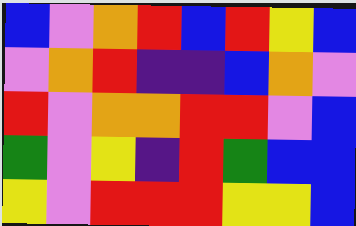[["blue", "violet", "orange", "red", "blue", "red", "yellow", "blue"], ["violet", "orange", "red", "indigo", "indigo", "blue", "orange", "violet"], ["red", "violet", "orange", "orange", "red", "red", "violet", "blue"], ["green", "violet", "yellow", "indigo", "red", "green", "blue", "blue"], ["yellow", "violet", "red", "red", "red", "yellow", "yellow", "blue"]]